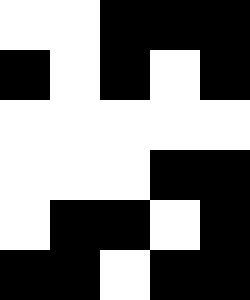[["white", "white", "black", "black", "black"], ["black", "white", "black", "white", "black"], ["white", "white", "white", "white", "white"], ["white", "white", "white", "black", "black"], ["white", "black", "black", "white", "black"], ["black", "black", "white", "black", "black"]]